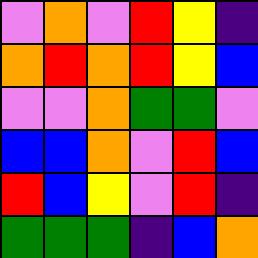[["violet", "orange", "violet", "red", "yellow", "indigo"], ["orange", "red", "orange", "red", "yellow", "blue"], ["violet", "violet", "orange", "green", "green", "violet"], ["blue", "blue", "orange", "violet", "red", "blue"], ["red", "blue", "yellow", "violet", "red", "indigo"], ["green", "green", "green", "indigo", "blue", "orange"]]